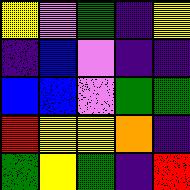[["yellow", "violet", "green", "indigo", "yellow"], ["indigo", "blue", "violet", "indigo", "indigo"], ["blue", "blue", "violet", "green", "green"], ["red", "yellow", "yellow", "orange", "indigo"], ["green", "yellow", "green", "indigo", "red"]]